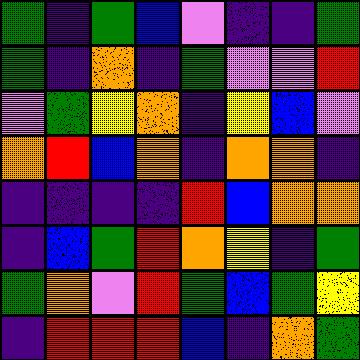[["green", "indigo", "green", "blue", "violet", "indigo", "indigo", "green"], ["green", "indigo", "orange", "indigo", "green", "violet", "violet", "red"], ["violet", "green", "yellow", "orange", "indigo", "yellow", "blue", "violet"], ["orange", "red", "blue", "orange", "indigo", "orange", "orange", "indigo"], ["indigo", "indigo", "indigo", "indigo", "red", "blue", "orange", "orange"], ["indigo", "blue", "green", "red", "orange", "yellow", "indigo", "green"], ["green", "orange", "violet", "red", "green", "blue", "green", "yellow"], ["indigo", "red", "red", "red", "blue", "indigo", "orange", "green"]]